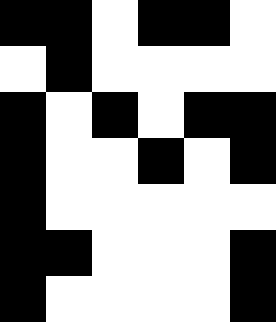[["black", "black", "white", "black", "black", "white"], ["white", "black", "white", "white", "white", "white"], ["black", "white", "black", "white", "black", "black"], ["black", "white", "white", "black", "white", "black"], ["black", "white", "white", "white", "white", "white"], ["black", "black", "white", "white", "white", "black"], ["black", "white", "white", "white", "white", "black"]]